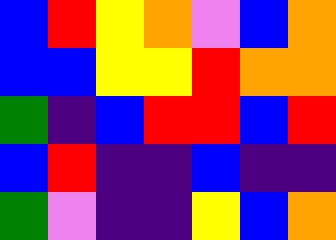[["blue", "red", "yellow", "orange", "violet", "blue", "orange"], ["blue", "blue", "yellow", "yellow", "red", "orange", "orange"], ["green", "indigo", "blue", "red", "red", "blue", "red"], ["blue", "red", "indigo", "indigo", "blue", "indigo", "indigo"], ["green", "violet", "indigo", "indigo", "yellow", "blue", "orange"]]